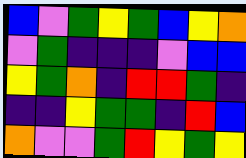[["blue", "violet", "green", "yellow", "green", "blue", "yellow", "orange"], ["violet", "green", "indigo", "indigo", "indigo", "violet", "blue", "blue"], ["yellow", "green", "orange", "indigo", "red", "red", "green", "indigo"], ["indigo", "indigo", "yellow", "green", "green", "indigo", "red", "blue"], ["orange", "violet", "violet", "green", "red", "yellow", "green", "yellow"]]